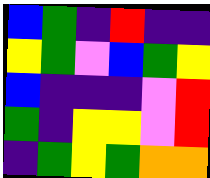[["blue", "green", "indigo", "red", "indigo", "indigo"], ["yellow", "green", "violet", "blue", "green", "yellow"], ["blue", "indigo", "indigo", "indigo", "violet", "red"], ["green", "indigo", "yellow", "yellow", "violet", "red"], ["indigo", "green", "yellow", "green", "orange", "orange"]]